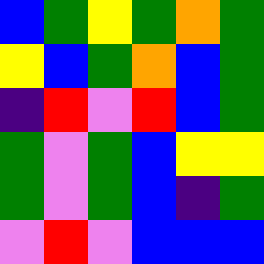[["blue", "green", "yellow", "green", "orange", "green"], ["yellow", "blue", "green", "orange", "blue", "green"], ["indigo", "red", "violet", "red", "blue", "green"], ["green", "violet", "green", "blue", "yellow", "yellow"], ["green", "violet", "green", "blue", "indigo", "green"], ["violet", "red", "violet", "blue", "blue", "blue"]]